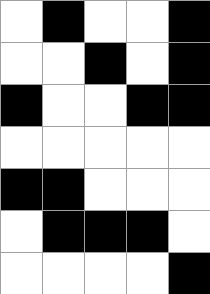[["white", "black", "white", "white", "black"], ["white", "white", "black", "white", "black"], ["black", "white", "white", "black", "black"], ["white", "white", "white", "white", "white"], ["black", "black", "white", "white", "white"], ["white", "black", "black", "black", "white"], ["white", "white", "white", "white", "black"]]